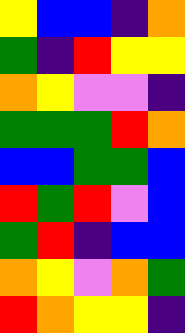[["yellow", "blue", "blue", "indigo", "orange"], ["green", "indigo", "red", "yellow", "yellow"], ["orange", "yellow", "violet", "violet", "indigo"], ["green", "green", "green", "red", "orange"], ["blue", "blue", "green", "green", "blue"], ["red", "green", "red", "violet", "blue"], ["green", "red", "indigo", "blue", "blue"], ["orange", "yellow", "violet", "orange", "green"], ["red", "orange", "yellow", "yellow", "indigo"]]